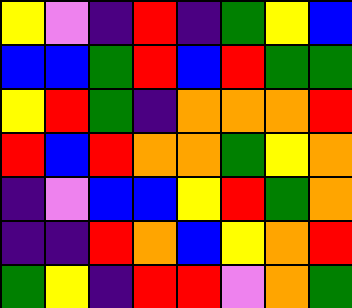[["yellow", "violet", "indigo", "red", "indigo", "green", "yellow", "blue"], ["blue", "blue", "green", "red", "blue", "red", "green", "green"], ["yellow", "red", "green", "indigo", "orange", "orange", "orange", "red"], ["red", "blue", "red", "orange", "orange", "green", "yellow", "orange"], ["indigo", "violet", "blue", "blue", "yellow", "red", "green", "orange"], ["indigo", "indigo", "red", "orange", "blue", "yellow", "orange", "red"], ["green", "yellow", "indigo", "red", "red", "violet", "orange", "green"]]